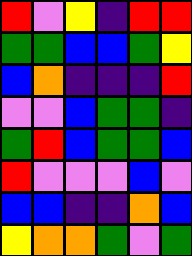[["red", "violet", "yellow", "indigo", "red", "red"], ["green", "green", "blue", "blue", "green", "yellow"], ["blue", "orange", "indigo", "indigo", "indigo", "red"], ["violet", "violet", "blue", "green", "green", "indigo"], ["green", "red", "blue", "green", "green", "blue"], ["red", "violet", "violet", "violet", "blue", "violet"], ["blue", "blue", "indigo", "indigo", "orange", "blue"], ["yellow", "orange", "orange", "green", "violet", "green"]]